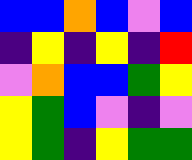[["blue", "blue", "orange", "blue", "violet", "blue"], ["indigo", "yellow", "indigo", "yellow", "indigo", "red"], ["violet", "orange", "blue", "blue", "green", "yellow"], ["yellow", "green", "blue", "violet", "indigo", "violet"], ["yellow", "green", "indigo", "yellow", "green", "green"]]